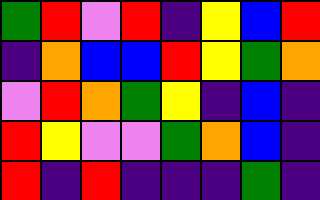[["green", "red", "violet", "red", "indigo", "yellow", "blue", "red"], ["indigo", "orange", "blue", "blue", "red", "yellow", "green", "orange"], ["violet", "red", "orange", "green", "yellow", "indigo", "blue", "indigo"], ["red", "yellow", "violet", "violet", "green", "orange", "blue", "indigo"], ["red", "indigo", "red", "indigo", "indigo", "indigo", "green", "indigo"]]